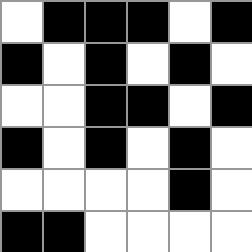[["white", "black", "black", "black", "white", "black"], ["black", "white", "black", "white", "black", "white"], ["white", "white", "black", "black", "white", "black"], ["black", "white", "black", "white", "black", "white"], ["white", "white", "white", "white", "black", "white"], ["black", "black", "white", "white", "white", "white"]]